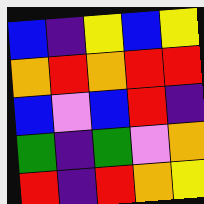[["blue", "indigo", "yellow", "blue", "yellow"], ["orange", "red", "orange", "red", "red"], ["blue", "violet", "blue", "red", "indigo"], ["green", "indigo", "green", "violet", "orange"], ["red", "indigo", "red", "orange", "yellow"]]